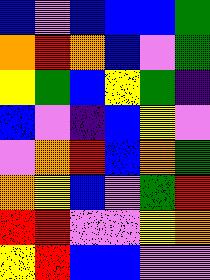[["blue", "violet", "blue", "blue", "blue", "green"], ["orange", "red", "orange", "blue", "violet", "green"], ["yellow", "green", "blue", "yellow", "green", "indigo"], ["blue", "violet", "indigo", "blue", "yellow", "violet"], ["violet", "orange", "red", "blue", "orange", "green"], ["orange", "yellow", "blue", "violet", "green", "red"], ["red", "red", "violet", "violet", "yellow", "orange"], ["yellow", "red", "blue", "blue", "violet", "violet"]]